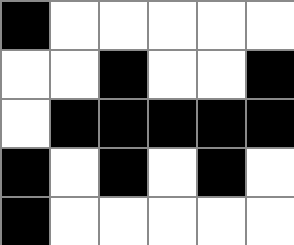[["black", "white", "white", "white", "white", "white"], ["white", "white", "black", "white", "white", "black"], ["white", "black", "black", "black", "black", "black"], ["black", "white", "black", "white", "black", "white"], ["black", "white", "white", "white", "white", "white"]]